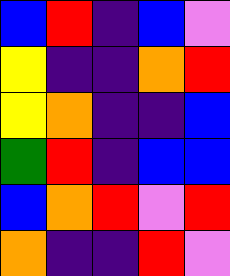[["blue", "red", "indigo", "blue", "violet"], ["yellow", "indigo", "indigo", "orange", "red"], ["yellow", "orange", "indigo", "indigo", "blue"], ["green", "red", "indigo", "blue", "blue"], ["blue", "orange", "red", "violet", "red"], ["orange", "indigo", "indigo", "red", "violet"]]